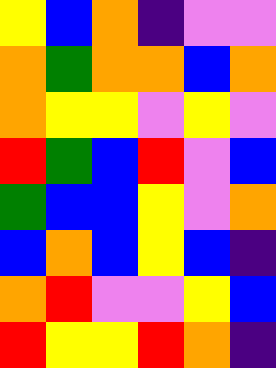[["yellow", "blue", "orange", "indigo", "violet", "violet"], ["orange", "green", "orange", "orange", "blue", "orange"], ["orange", "yellow", "yellow", "violet", "yellow", "violet"], ["red", "green", "blue", "red", "violet", "blue"], ["green", "blue", "blue", "yellow", "violet", "orange"], ["blue", "orange", "blue", "yellow", "blue", "indigo"], ["orange", "red", "violet", "violet", "yellow", "blue"], ["red", "yellow", "yellow", "red", "orange", "indigo"]]